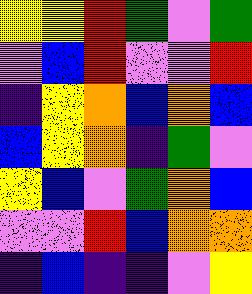[["yellow", "yellow", "red", "green", "violet", "green"], ["violet", "blue", "red", "violet", "violet", "red"], ["indigo", "yellow", "orange", "blue", "orange", "blue"], ["blue", "yellow", "orange", "indigo", "green", "violet"], ["yellow", "blue", "violet", "green", "orange", "blue"], ["violet", "violet", "red", "blue", "orange", "orange"], ["indigo", "blue", "indigo", "indigo", "violet", "yellow"]]